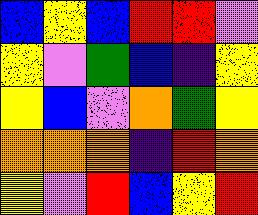[["blue", "yellow", "blue", "red", "red", "violet"], ["yellow", "violet", "green", "blue", "indigo", "yellow"], ["yellow", "blue", "violet", "orange", "green", "yellow"], ["orange", "orange", "orange", "indigo", "red", "orange"], ["yellow", "violet", "red", "blue", "yellow", "red"]]